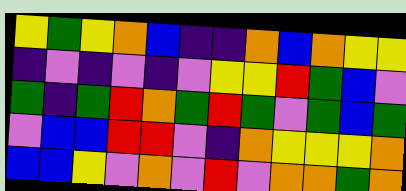[["yellow", "green", "yellow", "orange", "blue", "indigo", "indigo", "orange", "blue", "orange", "yellow", "yellow"], ["indigo", "violet", "indigo", "violet", "indigo", "violet", "yellow", "yellow", "red", "green", "blue", "violet"], ["green", "indigo", "green", "red", "orange", "green", "red", "green", "violet", "green", "blue", "green"], ["violet", "blue", "blue", "red", "red", "violet", "indigo", "orange", "yellow", "yellow", "yellow", "orange"], ["blue", "blue", "yellow", "violet", "orange", "violet", "red", "violet", "orange", "orange", "green", "orange"]]